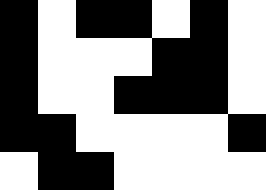[["black", "white", "black", "black", "white", "black", "white"], ["black", "white", "white", "white", "black", "black", "white"], ["black", "white", "white", "black", "black", "black", "white"], ["black", "black", "white", "white", "white", "white", "black"], ["white", "black", "black", "white", "white", "white", "white"]]